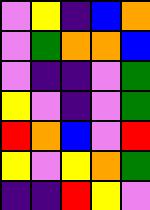[["violet", "yellow", "indigo", "blue", "orange"], ["violet", "green", "orange", "orange", "blue"], ["violet", "indigo", "indigo", "violet", "green"], ["yellow", "violet", "indigo", "violet", "green"], ["red", "orange", "blue", "violet", "red"], ["yellow", "violet", "yellow", "orange", "green"], ["indigo", "indigo", "red", "yellow", "violet"]]